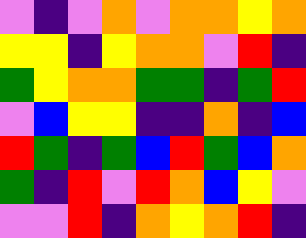[["violet", "indigo", "violet", "orange", "violet", "orange", "orange", "yellow", "orange"], ["yellow", "yellow", "indigo", "yellow", "orange", "orange", "violet", "red", "indigo"], ["green", "yellow", "orange", "orange", "green", "green", "indigo", "green", "red"], ["violet", "blue", "yellow", "yellow", "indigo", "indigo", "orange", "indigo", "blue"], ["red", "green", "indigo", "green", "blue", "red", "green", "blue", "orange"], ["green", "indigo", "red", "violet", "red", "orange", "blue", "yellow", "violet"], ["violet", "violet", "red", "indigo", "orange", "yellow", "orange", "red", "indigo"]]